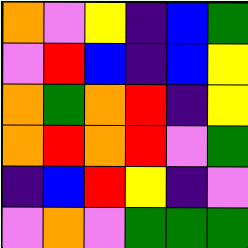[["orange", "violet", "yellow", "indigo", "blue", "green"], ["violet", "red", "blue", "indigo", "blue", "yellow"], ["orange", "green", "orange", "red", "indigo", "yellow"], ["orange", "red", "orange", "red", "violet", "green"], ["indigo", "blue", "red", "yellow", "indigo", "violet"], ["violet", "orange", "violet", "green", "green", "green"]]